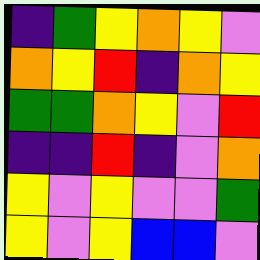[["indigo", "green", "yellow", "orange", "yellow", "violet"], ["orange", "yellow", "red", "indigo", "orange", "yellow"], ["green", "green", "orange", "yellow", "violet", "red"], ["indigo", "indigo", "red", "indigo", "violet", "orange"], ["yellow", "violet", "yellow", "violet", "violet", "green"], ["yellow", "violet", "yellow", "blue", "blue", "violet"]]